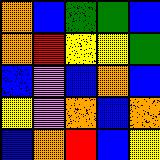[["orange", "blue", "green", "green", "blue"], ["orange", "red", "yellow", "yellow", "green"], ["blue", "violet", "blue", "orange", "blue"], ["yellow", "violet", "orange", "blue", "orange"], ["blue", "orange", "red", "blue", "yellow"]]